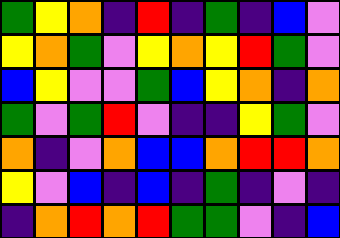[["green", "yellow", "orange", "indigo", "red", "indigo", "green", "indigo", "blue", "violet"], ["yellow", "orange", "green", "violet", "yellow", "orange", "yellow", "red", "green", "violet"], ["blue", "yellow", "violet", "violet", "green", "blue", "yellow", "orange", "indigo", "orange"], ["green", "violet", "green", "red", "violet", "indigo", "indigo", "yellow", "green", "violet"], ["orange", "indigo", "violet", "orange", "blue", "blue", "orange", "red", "red", "orange"], ["yellow", "violet", "blue", "indigo", "blue", "indigo", "green", "indigo", "violet", "indigo"], ["indigo", "orange", "red", "orange", "red", "green", "green", "violet", "indigo", "blue"]]